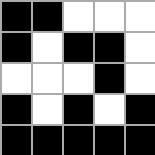[["black", "black", "white", "white", "white"], ["black", "white", "black", "black", "white"], ["white", "white", "white", "black", "white"], ["black", "white", "black", "white", "black"], ["black", "black", "black", "black", "black"]]